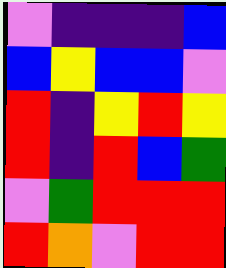[["violet", "indigo", "indigo", "indigo", "blue"], ["blue", "yellow", "blue", "blue", "violet"], ["red", "indigo", "yellow", "red", "yellow"], ["red", "indigo", "red", "blue", "green"], ["violet", "green", "red", "red", "red"], ["red", "orange", "violet", "red", "red"]]